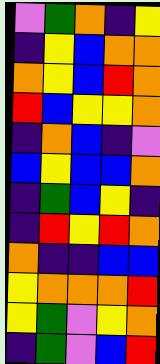[["violet", "green", "orange", "indigo", "yellow"], ["indigo", "yellow", "blue", "orange", "orange"], ["orange", "yellow", "blue", "red", "orange"], ["red", "blue", "yellow", "yellow", "orange"], ["indigo", "orange", "blue", "indigo", "violet"], ["blue", "yellow", "blue", "blue", "orange"], ["indigo", "green", "blue", "yellow", "indigo"], ["indigo", "red", "yellow", "red", "orange"], ["orange", "indigo", "indigo", "blue", "blue"], ["yellow", "orange", "orange", "orange", "red"], ["yellow", "green", "violet", "yellow", "orange"], ["indigo", "green", "violet", "blue", "red"]]